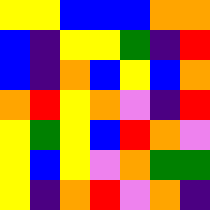[["yellow", "yellow", "blue", "blue", "blue", "orange", "orange"], ["blue", "indigo", "yellow", "yellow", "green", "indigo", "red"], ["blue", "indigo", "orange", "blue", "yellow", "blue", "orange"], ["orange", "red", "yellow", "orange", "violet", "indigo", "red"], ["yellow", "green", "yellow", "blue", "red", "orange", "violet"], ["yellow", "blue", "yellow", "violet", "orange", "green", "green"], ["yellow", "indigo", "orange", "red", "violet", "orange", "indigo"]]